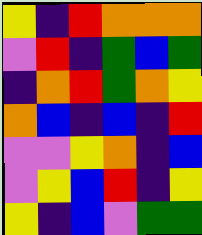[["yellow", "indigo", "red", "orange", "orange", "orange"], ["violet", "red", "indigo", "green", "blue", "green"], ["indigo", "orange", "red", "green", "orange", "yellow"], ["orange", "blue", "indigo", "blue", "indigo", "red"], ["violet", "violet", "yellow", "orange", "indigo", "blue"], ["violet", "yellow", "blue", "red", "indigo", "yellow"], ["yellow", "indigo", "blue", "violet", "green", "green"]]